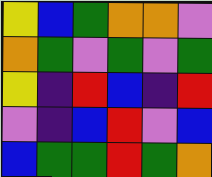[["yellow", "blue", "green", "orange", "orange", "violet"], ["orange", "green", "violet", "green", "violet", "green"], ["yellow", "indigo", "red", "blue", "indigo", "red"], ["violet", "indigo", "blue", "red", "violet", "blue"], ["blue", "green", "green", "red", "green", "orange"]]